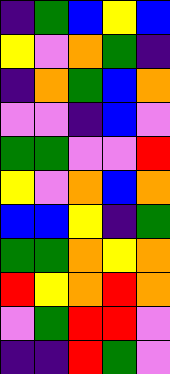[["indigo", "green", "blue", "yellow", "blue"], ["yellow", "violet", "orange", "green", "indigo"], ["indigo", "orange", "green", "blue", "orange"], ["violet", "violet", "indigo", "blue", "violet"], ["green", "green", "violet", "violet", "red"], ["yellow", "violet", "orange", "blue", "orange"], ["blue", "blue", "yellow", "indigo", "green"], ["green", "green", "orange", "yellow", "orange"], ["red", "yellow", "orange", "red", "orange"], ["violet", "green", "red", "red", "violet"], ["indigo", "indigo", "red", "green", "violet"]]